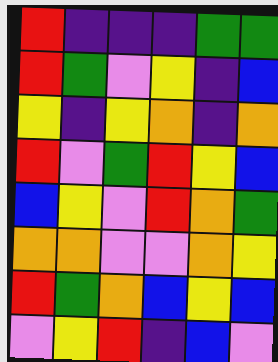[["red", "indigo", "indigo", "indigo", "green", "green"], ["red", "green", "violet", "yellow", "indigo", "blue"], ["yellow", "indigo", "yellow", "orange", "indigo", "orange"], ["red", "violet", "green", "red", "yellow", "blue"], ["blue", "yellow", "violet", "red", "orange", "green"], ["orange", "orange", "violet", "violet", "orange", "yellow"], ["red", "green", "orange", "blue", "yellow", "blue"], ["violet", "yellow", "red", "indigo", "blue", "violet"]]